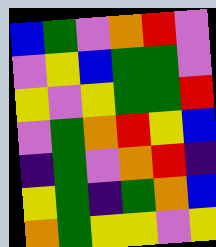[["blue", "green", "violet", "orange", "red", "violet"], ["violet", "yellow", "blue", "green", "green", "violet"], ["yellow", "violet", "yellow", "green", "green", "red"], ["violet", "green", "orange", "red", "yellow", "blue"], ["indigo", "green", "violet", "orange", "red", "indigo"], ["yellow", "green", "indigo", "green", "orange", "blue"], ["orange", "green", "yellow", "yellow", "violet", "yellow"]]